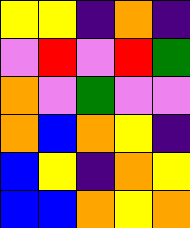[["yellow", "yellow", "indigo", "orange", "indigo"], ["violet", "red", "violet", "red", "green"], ["orange", "violet", "green", "violet", "violet"], ["orange", "blue", "orange", "yellow", "indigo"], ["blue", "yellow", "indigo", "orange", "yellow"], ["blue", "blue", "orange", "yellow", "orange"]]